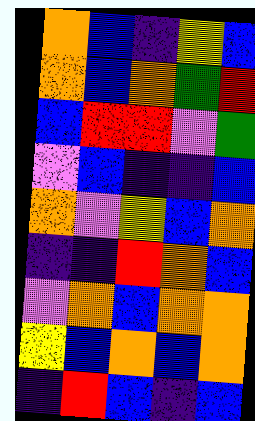[["orange", "blue", "indigo", "yellow", "blue"], ["orange", "blue", "orange", "green", "red"], ["blue", "red", "red", "violet", "green"], ["violet", "blue", "indigo", "indigo", "blue"], ["orange", "violet", "yellow", "blue", "orange"], ["indigo", "indigo", "red", "orange", "blue"], ["violet", "orange", "blue", "orange", "orange"], ["yellow", "blue", "orange", "blue", "orange"], ["indigo", "red", "blue", "indigo", "blue"]]